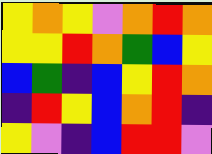[["yellow", "orange", "yellow", "violet", "orange", "red", "orange"], ["yellow", "yellow", "red", "orange", "green", "blue", "yellow"], ["blue", "green", "indigo", "blue", "yellow", "red", "orange"], ["indigo", "red", "yellow", "blue", "orange", "red", "indigo"], ["yellow", "violet", "indigo", "blue", "red", "red", "violet"]]